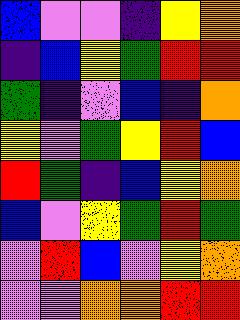[["blue", "violet", "violet", "indigo", "yellow", "orange"], ["indigo", "blue", "yellow", "green", "red", "red"], ["green", "indigo", "violet", "blue", "indigo", "orange"], ["yellow", "violet", "green", "yellow", "red", "blue"], ["red", "green", "indigo", "blue", "yellow", "orange"], ["blue", "violet", "yellow", "green", "red", "green"], ["violet", "red", "blue", "violet", "yellow", "orange"], ["violet", "violet", "orange", "orange", "red", "red"]]